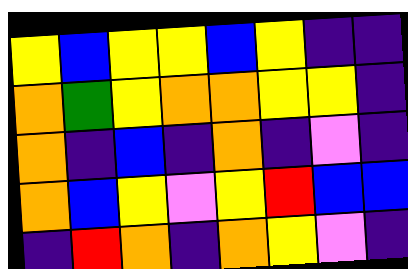[["yellow", "blue", "yellow", "yellow", "blue", "yellow", "indigo", "indigo"], ["orange", "green", "yellow", "orange", "orange", "yellow", "yellow", "indigo"], ["orange", "indigo", "blue", "indigo", "orange", "indigo", "violet", "indigo"], ["orange", "blue", "yellow", "violet", "yellow", "red", "blue", "blue"], ["indigo", "red", "orange", "indigo", "orange", "yellow", "violet", "indigo"]]